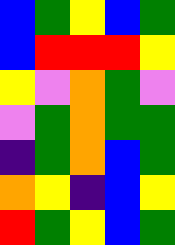[["blue", "green", "yellow", "blue", "green"], ["blue", "red", "red", "red", "yellow"], ["yellow", "violet", "orange", "green", "violet"], ["violet", "green", "orange", "green", "green"], ["indigo", "green", "orange", "blue", "green"], ["orange", "yellow", "indigo", "blue", "yellow"], ["red", "green", "yellow", "blue", "green"]]